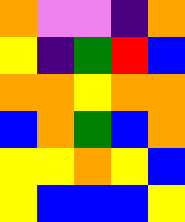[["orange", "violet", "violet", "indigo", "orange"], ["yellow", "indigo", "green", "red", "blue"], ["orange", "orange", "yellow", "orange", "orange"], ["blue", "orange", "green", "blue", "orange"], ["yellow", "yellow", "orange", "yellow", "blue"], ["yellow", "blue", "blue", "blue", "yellow"]]